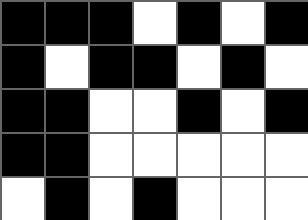[["black", "black", "black", "white", "black", "white", "black"], ["black", "white", "black", "black", "white", "black", "white"], ["black", "black", "white", "white", "black", "white", "black"], ["black", "black", "white", "white", "white", "white", "white"], ["white", "black", "white", "black", "white", "white", "white"]]